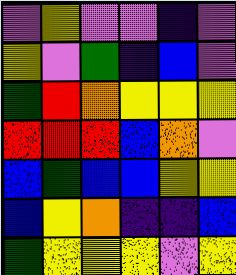[["violet", "yellow", "violet", "violet", "indigo", "violet"], ["yellow", "violet", "green", "indigo", "blue", "violet"], ["green", "red", "orange", "yellow", "yellow", "yellow"], ["red", "red", "red", "blue", "orange", "violet"], ["blue", "green", "blue", "blue", "yellow", "yellow"], ["blue", "yellow", "orange", "indigo", "indigo", "blue"], ["green", "yellow", "yellow", "yellow", "violet", "yellow"]]